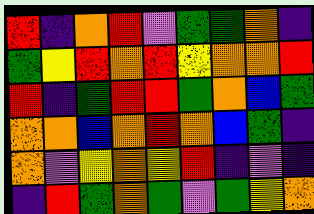[["red", "indigo", "orange", "red", "violet", "green", "green", "orange", "indigo"], ["green", "yellow", "red", "orange", "red", "yellow", "orange", "orange", "red"], ["red", "indigo", "green", "red", "red", "green", "orange", "blue", "green"], ["orange", "orange", "blue", "orange", "red", "orange", "blue", "green", "indigo"], ["orange", "violet", "yellow", "orange", "yellow", "red", "indigo", "violet", "indigo"], ["indigo", "red", "green", "orange", "green", "violet", "green", "yellow", "orange"]]